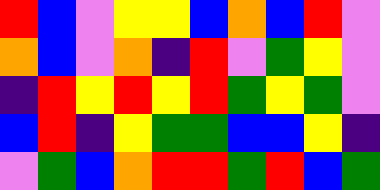[["red", "blue", "violet", "yellow", "yellow", "blue", "orange", "blue", "red", "violet"], ["orange", "blue", "violet", "orange", "indigo", "red", "violet", "green", "yellow", "violet"], ["indigo", "red", "yellow", "red", "yellow", "red", "green", "yellow", "green", "violet"], ["blue", "red", "indigo", "yellow", "green", "green", "blue", "blue", "yellow", "indigo"], ["violet", "green", "blue", "orange", "red", "red", "green", "red", "blue", "green"]]